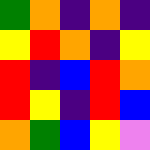[["green", "orange", "indigo", "orange", "indigo"], ["yellow", "red", "orange", "indigo", "yellow"], ["red", "indigo", "blue", "red", "orange"], ["red", "yellow", "indigo", "red", "blue"], ["orange", "green", "blue", "yellow", "violet"]]